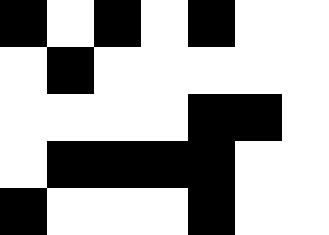[["black", "white", "black", "white", "black", "white", "white"], ["white", "black", "white", "white", "white", "white", "white"], ["white", "white", "white", "white", "black", "black", "white"], ["white", "black", "black", "black", "black", "white", "white"], ["black", "white", "white", "white", "black", "white", "white"]]